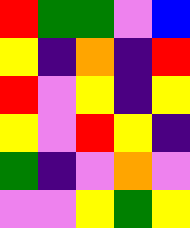[["red", "green", "green", "violet", "blue"], ["yellow", "indigo", "orange", "indigo", "red"], ["red", "violet", "yellow", "indigo", "yellow"], ["yellow", "violet", "red", "yellow", "indigo"], ["green", "indigo", "violet", "orange", "violet"], ["violet", "violet", "yellow", "green", "yellow"]]